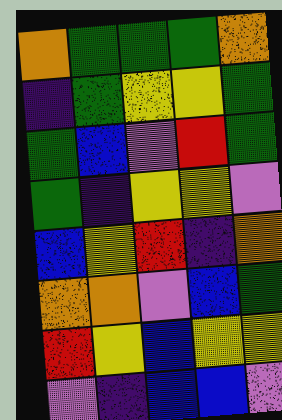[["orange", "green", "green", "green", "orange"], ["indigo", "green", "yellow", "yellow", "green"], ["green", "blue", "violet", "red", "green"], ["green", "indigo", "yellow", "yellow", "violet"], ["blue", "yellow", "red", "indigo", "orange"], ["orange", "orange", "violet", "blue", "green"], ["red", "yellow", "blue", "yellow", "yellow"], ["violet", "indigo", "blue", "blue", "violet"]]